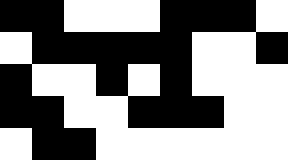[["black", "black", "white", "white", "white", "black", "black", "black", "white"], ["white", "black", "black", "black", "black", "black", "white", "white", "black"], ["black", "white", "white", "black", "white", "black", "white", "white", "white"], ["black", "black", "white", "white", "black", "black", "black", "white", "white"], ["white", "black", "black", "white", "white", "white", "white", "white", "white"]]